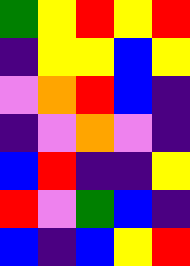[["green", "yellow", "red", "yellow", "red"], ["indigo", "yellow", "yellow", "blue", "yellow"], ["violet", "orange", "red", "blue", "indigo"], ["indigo", "violet", "orange", "violet", "indigo"], ["blue", "red", "indigo", "indigo", "yellow"], ["red", "violet", "green", "blue", "indigo"], ["blue", "indigo", "blue", "yellow", "red"]]